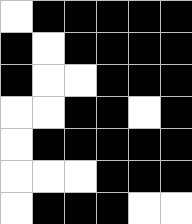[["white", "black", "black", "black", "black", "black"], ["black", "white", "black", "black", "black", "black"], ["black", "white", "white", "black", "black", "black"], ["white", "white", "black", "black", "white", "black"], ["white", "black", "black", "black", "black", "black"], ["white", "white", "white", "black", "black", "black"], ["white", "black", "black", "black", "white", "white"]]